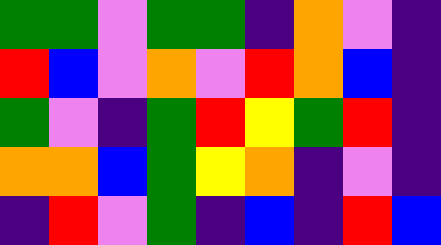[["green", "green", "violet", "green", "green", "indigo", "orange", "violet", "indigo"], ["red", "blue", "violet", "orange", "violet", "red", "orange", "blue", "indigo"], ["green", "violet", "indigo", "green", "red", "yellow", "green", "red", "indigo"], ["orange", "orange", "blue", "green", "yellow", "orange", "indigo", "violet", "indigo"], ["indigo", "red", "violet", "green", "indigo", "blue", "indigo", "red", "blue"]]